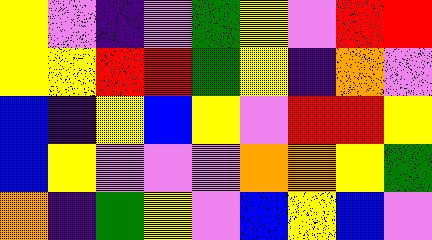[["yellow", "violet", "indigo", "violet", "green", "yellow", "violet", "red", "red"], ["yellow", "yellow", "red", "red", "green", "yellow", "indigo", "orange", "violet"], ["blue", "indigo", "yellow", "blue", "yellow", "violet", "red", "red", "yellow"], ["blue", "yellow", "violet", "violet", "violet", "orange", "orange", "yellow", "green"], ["orange", "indigo", "green", "yellow", "violet", "blue", "yellow", "blue", "violet"]]